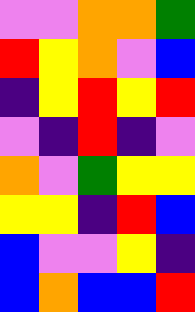[["violet", "violet", "orange", "orange", "green"], ["red", "yellow", "orange", "violet", "blue"], ["indigo", "yellow", "red", "yellow", "red"], ["violet", "indigo", "red", "indigo", "violet"], ["orange", "violet", "green", "yellow", "yellow"], ["yellow", "yellow", "indigo", "red", "blue"], ["blue", "violet", "violet", "yellow", "indigo"], ["blue", "orange", "blue", "blue", "red"]]